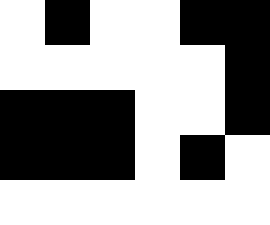[["white", "black", "white", "white", "black", "black"], ["white", "white", "white", "white", "white", "black"], ["black", "black", "black", "white", "white", "black"], ["black", "black", "black", "white", "black", "white"], ["white", "white", "white", "white", "white", "white"]]